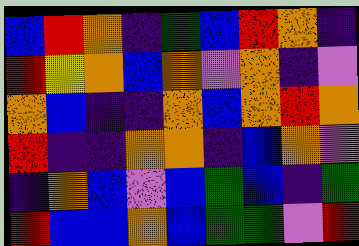[["blue", "red", "orange", "indigo", "green", "blue", "red", "orange", "indigo"], ["red", "yellow", "orange", "blue", "orange", "violet", "orange", "indigo", "violet"], ["orange", "blue", "indigo", "indigo", "orange", "blue", "orange", "red", "orange"], ["red", "indigo", "indigo", "orange", "orange", "indigo", "blue", "orange", "violet"], ["indigo", "orange", "blue", "violet", "blue", "green", "blue", "indigo", "green"], ["red", "blue", "blue", "orange", "blue", "green", "green", "violet", "red"]]